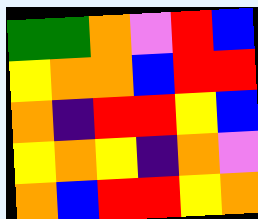[["green", "green", "orange", "violet", "red", "blue"], ["yellow", "orange", "orange", "blue", "red", "red"], ["orange", "indigo", "red", "red", "yellow", "blue"], ["yellow", "orange", "yellow", "indigo", "orange", "violet"], ["orange", "blue", "red", "red", "yellow", "orange"]]